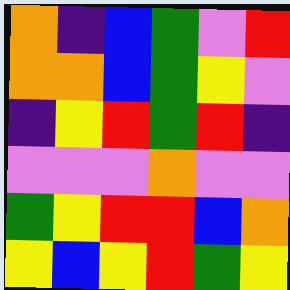[["orange", "indigo", "blue", "green", "violet", "red"], ["orange", "orange", "blue", "green", "yellow", "violet"], ["indigo", "yellow", "red", "green", "red", "indigo"], ["violet", "violet", "violet", "orange", "violet", "violet"], ["green", "yellow", "red", "red", "blue", "orange"], ["yellow", "blue", "yellow", "red", "green", "yellow"]]